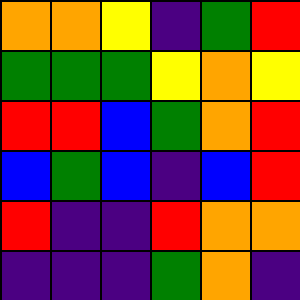[["orange", "orange", "yellow", "indigo", "green", "red"], ["green", "green", "green", "yellow", "orange", "yellow"], ["red", "red", "blue", "green", "orange", "red"], ["blue", "green", "blue", "indigo", "blue", "red"], ["red", "indigo", "indigo", "red", "orange", "orange"], ["indigo", "indigo", "indigo", "green", "orange", "indigo"]]